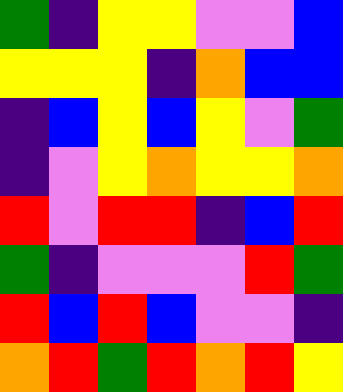[["green", "indigo", "yellow", "yellow", "violet", "violet", "blue"], ["yellow", "yellow", "yellow", "indigo", "orange", "blue", "blue"], ["indigo", "blue", "yellow", "blue", "yellow", "violet", "green"], ["indigo", "violet", "yellow", "orange", "yellow", "yellow", "orange"], ["red", "violet", "red", "red", "indigo", "blue", "red"], ["green", "indigo", "violet", "violet", "violet", "red", "green"], ["red", "blue", "red", "blue", "violet", "violet", "indigo"], ["orange", "red", "green", "red", "orange", "red", "yellow"]]